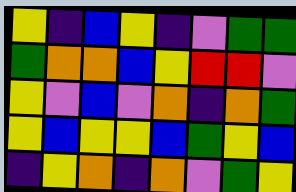[["yellow", "indigo", "blue", "yellow", "indigo", "violet", "green", "green"], ["green", "orange", "orange", "blue", "yellow", "red", "red", "violet"], ["yellow", "violet", "blue", "violet", "orange", "indigo", "orange", "green"], ["yellow", "blue", "yellow", "yellow", "blue", "green", "yellow", "blue"], ["indigo", "yellow", "orange", "indigo", "orange", "violet", "green", "yellow"]]